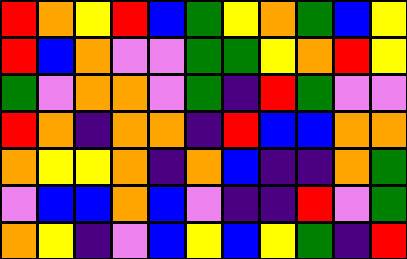[["red", "orange", "yellow", "red", "blue", "green", "yellow", "orange", "green", "blue", "yellow"], ["red", "blue", "orange", "violet", "violet", "green", "green", "yellow", "orange", "red", "yellow"], ["green", "violet", "orange", "orange", "violet", "green", "indigo", "red", "green", "violet", "violet"], ["red", "orange", "indigo", "orange", "orange", "indigo", "red", "blue", "blue", "orange", "orange"], ["orange", "yellow", "yellow", "orange", "indigo", "orange", "blue", "indigo", "indigo", "orange", "green"], ["violet", "blue", "blue", "orange", "blue", "violet", "indigo", "indigo", "red", "violet", "green"], ["orange", "yellow", "indigo", "violet", "blue", "yellow", "blue", "yellow", "green", "indigo", "red"]]